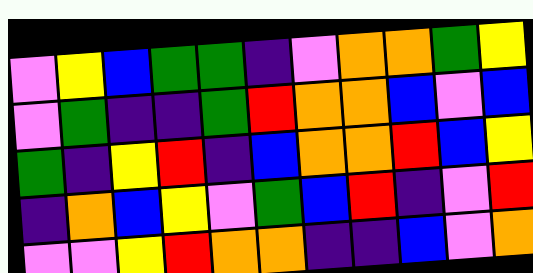[["violet", "yellow", "blue", "green", "green", "indigo", "violet", "orange", "orange", "green", "yellow"], ["violet", "green", "indigo", "indigo", "green", "red", "orange", "orange", "blue", "violet", "blue"], ["green", "indigo", "yellow", "red", "indigo", "blue", "orange", "orange", "red", "blue", "yellow"], ["indigo", "orange", "blue", "yellow", "violet", "green", "blue", "red", "indigo", "violet", "red"], ["violet", "violet", "yellow", "red", "orange", "orange", "indigo", "indigo", "blue", "violet", "orange"]]